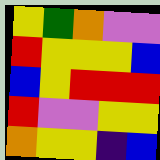[["yellow", "green", "orange", "violet", "violet"], ["red", "yellow", "yellow", "yellow", "blue"], ["blue", "yellow", "red", "red", "red"], ["red", "violet", "violet", "yellow", "yellow"], ["orange", "yellow", "yellow", "indigo", "blue"]]